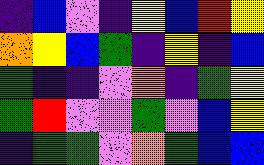[["indigo", "blue", "violet", "indigo", "yellow", "blue", "red", "yellow"], ["orange", "yellow", "blue", "green", "indigo", "yellow", "indigo", "blue"], ["green", "indigo", "indigo", "violet", "orange", "indigo", "green", "yellow"], ["green", "red", "violet", "violet", "green", "violet", "blue", "yellow"], ["indigo", "green", "green", "violet", "orange", "green", "blue", "blue"]]